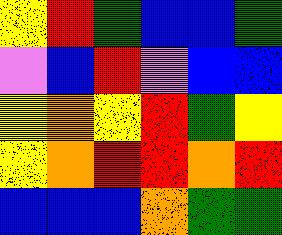[["yellow", "red", "green", "blue", "blue", "green"], ["violet", "blue", "red", "violet", "blue", "blue"], ["yellow", "orange", "yellow", "red", "green", "yellow"], ["yellow", "orange", "red", "red", "orange", "red"], ["blue", "blue", "blue", "orange", "green", "green"]]